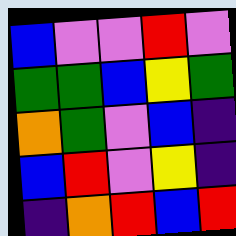[["blue", "violet", "violet", "red", "violet"], ["green", "green", "blue", "yellow", "green"], ["orange", "green", "violet", "blue", "indigo"], ["blue", "red", "violet", "yellow", "indigo"], ["indigo", "orange", "red", "blue", "red"]]